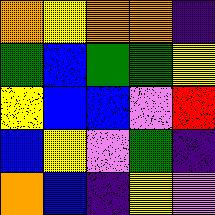[["orange", "yellow", "orange", "orange", "indigo"], ["green", "blue", "green", "green", "yellow"], ["yellow", "blue", "blue", "violet", "red"], ["blue", "yellow", "violet", "green", "indigo"], ["orange", "blue", "indigo", "yellow", "violet"]]